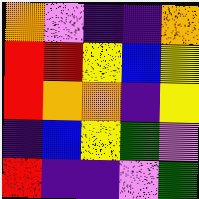[["orange", "violet", "indigo", "indigo", "orange"], ["red", "red", "yellow", "blue", "yellow"], ["red", "orange", "orange", "indigo", "yellow"], ["indigo", "blue", "yellow", "green", "violet"], ["red", "indigo", "indigo", "violet", "green"]]